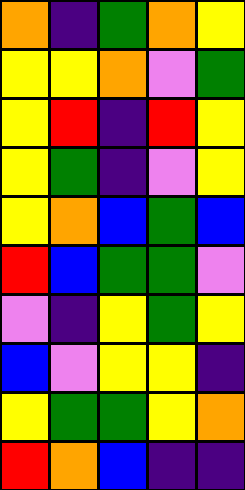[["orange", "indigo", "green", "orange", "yellow"], ["yellow", "yellow", "orange", "violet", "green"], ["yellow", "red", "indigo", "red", "yellow"], ["yellow", "green", "indigo", "violet", "yellow"], ["yellow", "orange", "blue", "green", "blue"], ["red", "blue", "green", "green", "violet"], ["violet", "indigo", "yellow", "green", "yellow"], ["blue", "violet", "yellow", "yellow", "indigo"], ["yellow", "green", "green", "yellow", "orange"], ["red", "orange", "blue", "indigo", "indigo"]]